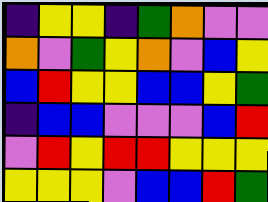[["indigo", "yellow", "yellow", "indigo", "green", "orange", "violet", "violet"], ["orange", "violet", "green", "yellow", "orange", "violet", "blue", "yellow"], ["blue", "red", "yellow", "yellow", "blue", "blue", "yellow", "green"], ["indigo", "blue", "blue", "violet", "violet", "violet", "blue", "red"], ["violet", "red", "yellow", "red", "red", "yellow", "yellow", "yellow"], ["yellow", "yellow", "yellow", "violet", "blue", "blue", "red", "green"]]